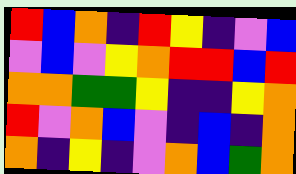[["red", "blue", "orange", "indigo", "red", "yellow", "indigo", "violet", "blue"], ["violet", "blue", "violet", "yellow", "orange", "red", "red", "blue", "red"], ["orange", "orange", "green", "green", "yellow", "indigo", "indigo", "yellow", "orange"], ["red", "violet", "orange", "blue", "violet", "indigo", "blue", "indigo", "orange"], ["orange", "indigo", "yellow", "indigo", "violet", "orange", "blue", "green", "orange"]]